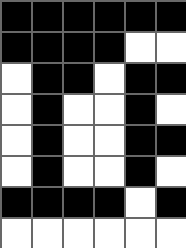[["black", "black", "black", "black", "black", "black"], ["black", "black", "black", "black", "white", "white"], ["white", "black", "black", "white", "black", "black"], ["white", "black", "white", "white", "black", "white"], ["white", "black", "white", "white", "black", "black"], ["white", "black", "white", "white", "black", "white"], ["black", "black", "black", "black", "white", "black"], ["white", "white", "white", "white", "white", "white"]]